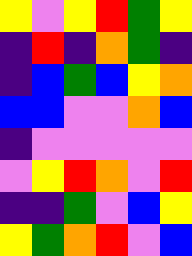[["yellow", "violet", "yellow", "red", "green", "yellow"], ["indigo", "red", "indigo", "orange", "green", "indigo"], ["indigo", "blue", "green", "blue", "yellow", "orange"], ["blue", "blue", "violet", "violet", "orange", "blue"], ["indigo", "violet", "violet", "violet", "violet", "violet"], ["violet", "yellow", "red", "orange", "violet", "red"], ["indigo", "indigo", "green", "violet", "blue", "yellow"], ["yellow", "green", "orange", "red", "violet", "blue"]]